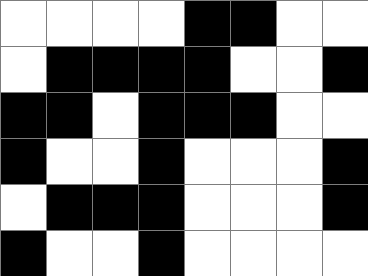[["white", "white", "white", "white", "black", "black", "white", "white"], ["white", "black", "black", "black", "black", "white", "white", "black"], ["black", "black", "white", "black", "black", "black", "white", "white"], ["black", "white", "white", "black", "white", "white", "white", "black"], ["white", "black", "black", "black", "white", "white", "white", "black"], ["black", "white", "white", "black", "white", "white", "white", "white"]]